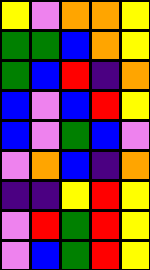[["yellow", "violet", "orange", "orange", "yellow"], ["green", "green", "blue", "orange", "yellow"], ["green", "blue", "red", "indigo", "orange"], ["blue", "violet", "blue", "red", "yellow"], ["blue", "violet", "green", "blue", "violet"], ["violet", "orange", "blue", "indigo", "orange"], ["indigo", "indigo", "yellow", "red", "yellow"], ["violet", "red", "green", "red", "yellow"], ["violet", "blue", "green", "red", "yellow"]]